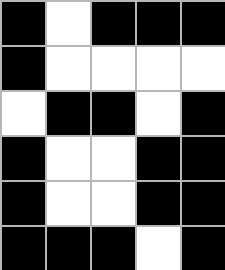[["black", "white", "black", "black", "black"], ["black", "white", "white", "white", "white"], ["white", "black", "black", "white", "black"], ["black", "white", "white", "black", "black"], ["black", "white", "white", "black", "black"], ["black", "black", "black", "white", "black"]]